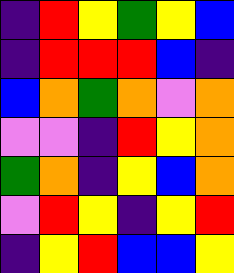[["indigo", "red", "yellow", "green", "yellow", "blue"], ["indigo", "red", "red", "red", "blue", "indigo"], ["blue", "orange", "green", "orange", "violet", "orange"], ["violet", "violet", "indigo", "red", "yellow", "orange"], ["green", "orange", "indigo", "yellow", "blue", "orange"], ["violet", "red", "yellow", "indigo", "yellow", "red"], ["indigo", "yellow", "red", "blue", "blue", "yellow"]]